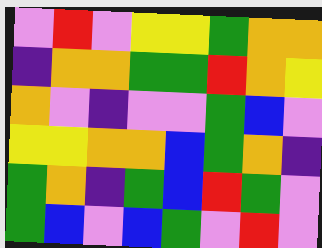[["violet", "red", "violet", "yellow", "yellow", "green", "orange", "orange"], ["indigo", "orange", "orange", "green", "green", "red", "orange", "yellow"], ["orange", "violet", "indigo", "violet", "violet", "green", "blue", "violet"], ["yellow", "yellow", "orange", "orange", "blue", "green", "orange", "indigo"], ["green", "orange", "indigo", "green", "blue", "red", "green", "violet"], ["green", "blue", "violet", "blue", "green", "violet", "red", "violet"]]